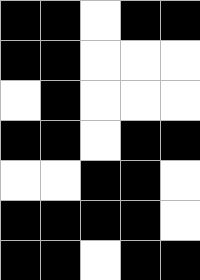[["black", "black", "white", "black", "black"], ["black", "black", "white", "white", "white"], ["white", "black", "white", "white", "white"], ["black", "black", "white", "black", "black"], ["white", "white", "black", "black", "white"], ["black", "black", "black", "black", "white"], ["black", "black", "white", "black", "black"]]